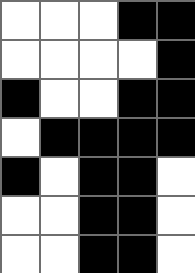[["white", "white", "white", "black", "black"], ["white", "white", "white", "white", "black"], ["black", "white", "white", "black", "black"], ["white", "black", "black", "black", "black"], ["black", "white", "black", "black", "white"], ["white", "white", "black", "black", "white"], ["white", "white", "black", "black", "white"]]